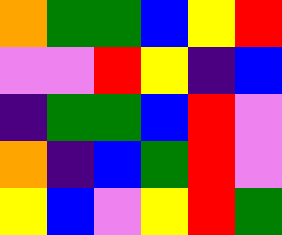[["orange", "green", "green", "blue", "yellow", "red"], ["violet", "violet", "red", "yellow", "indigo", "blue"], ["indigo", "green", "green", "blue", "red", "violet"], ["orange", "indigo", "blue", "green", "red", "violet"], ["yellow", "blue", "violet", "yellow", "red", "green"]]